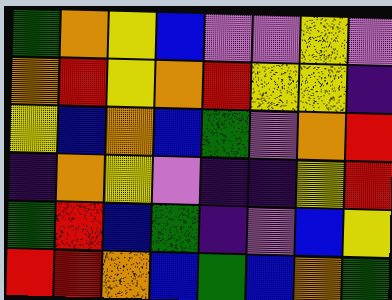[["green", "orange", "yellow", "blue", "violet", "violet", "yellow", "violet"], ["orange", "red", "yellow", "orange", "red", "yellow", "yellow", "indigo"], ["yellow", "blue", "orange", "blue", "green", "violet", "orange", "red"], ["indigo", "orange", "yellow", "violet", "indigo", "indigo", "yellow", "red"], ["green", "red", "blue", "green", "indigo", "violet", "blue", "yellow"], ["red", "red", "orange", "blue", "green", "blue", "orange", "green"]]